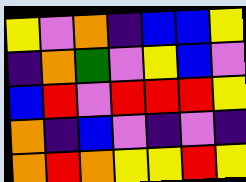[["yellow", "violet", "orange", "indigo", "blue", "blue", "yellow"], ["indigo", "orange", "green", "violet", "yellow", "blue", "violet"], ["blue", "red", "violet", "red", "red", "red", "yellow"], ["orange", "indigo", "blue", "violet", "indigo", "violet", "indigo"], ["orange", "red", "orange", "yellow", "yellow", "red", "yellow"]]